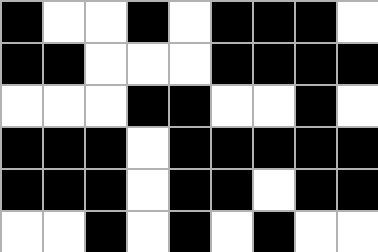[["black", "white", "white", "black", "white", "black", "black", "black", "white"], ["black", "black", "white", "white", "white", "black", "black", "black", "black"], ["white", "white", "white", "black", "black", "white", "white", "black", "white"], ["black", "black", "black", "white", "black", "black", "black", "black", "black"], ["black", "black", "black", "white", "black", "black", "white", "black", "black"], ["white", "white", "black", "white", "black", "white", "black", "white", "white"]]